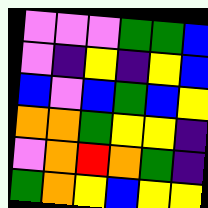[["violet", "violet", "violet", "green", "green", "blue"], ["violet", "indigo", "yellow", "indigo", "yellow", "blue"], ["blue", "violet", "blue", "green", "blue", "yellow"], ["orange", "orange", "green", "yellow", "yellow", "indigo"], ["violet", "orange", "red", "orange", "green", "indigo"], ["green", "orange", "yellow", "blue", "yellow", "yellow"]]